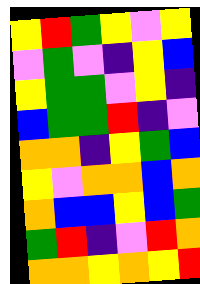[["yellow", "red", "green", "yellow", "violet", "yellow"], ["violet", "green", "violet", "indigo", "yellow", "blue"], ["yellow", "green", "green", "violet", "yellow", "indigo"], ["blue", "green", "green", "red", "indigo", "violet"], ["orange", "orange", "indigo", "yellow", "green", "blue"], ["yellow", "violet", "orange", "orange", "blue", "orange"], ["orange", "blue", "blue", "yellow", "blue", "green"], ["green", "red", "indigo", "violet", "red", "orange"], ["orange", "orange", "yellow", "orange", "yellow", "red"]]